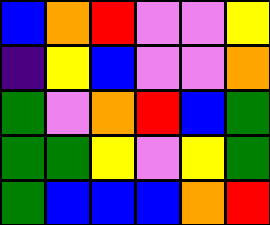[["blue", "orange", "red", "violet", "violet", "yellow"], ["indigo", "yellow", "blue", "violet", "violet", "orange"], ["green", "violet", "orange", "red", "blue", "green"], ["green", "green", "yellow", "violet", "yellow", "green"], ["green", "blue", "blue", "blue", "orange", "red"]]